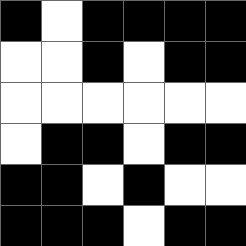[["black", "white", "black", "black", "black", "black"], ["white", "white", "black", "white", "black", "black"], ["white", "white", "white", "white", "white", "white"], ["white", "black", "black", "white", "black", "black"], ["black", "black", "white", "black", "white", "white"], ["black", "black", "black", "white", "black", "black"]]